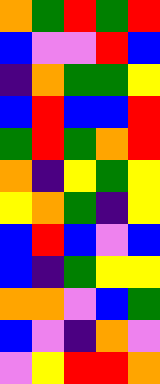[["orange", "green", "red", "green", "red"], ["blue", "violet", "violet", "red", "blue"], ["indigo", "orange", "green", "green", "yellow"], ["blue", "red", "blue", "blue", "red"], ["green", "red", "green", "orange", "red"], ["orange", "indigo", "yellow", "green", "yellow"], ["yellow", "orange", "green", "indigo", "yellow"], ["blue", "red", "blue", "violet", "blue"], ["blue", "indigo", "green", "yellow", "yellow"], ["orange", "orange", "violet", "blue", "green"], ["blue", "violet", "indigo", "orange", "violet"], ["violet", "yellow", "red", "red", "orange"]]